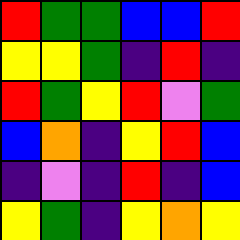[["red", "green", "green", "blue", "blue", "red"], ["yellow", "yellow", "green", "indigo", "red", "indigo"], ["red", "green", "yellow", "red", "violet", "green"], ["blue", "orange", "indigo", "yellow", "red", "blue"], ["indigo", "violet", "indigo", "red", "indigo", "blue"], ["yellow", "green", "indigo", "yellow", "orange", "yellow"]]